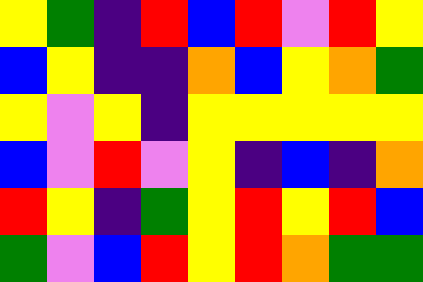[["yellow", "green", "indigo", "red", "blue", "red", "violet", "red", "yellow"], ["blue", "yellow", "indigo", "indigo", "orange", "blue", "yellow", "orange", "green"], ["yellow", "violet", "yellow", "indigo", "yellow", "yellow", "yellow", "yellow", "yellow"], ["blue", "violet", "red", "violet", "yellow", "indigo", "blue", "indigo", "orange"], ["red", "yellow", "indigo", "green", "yellow", "red", "yellow", "red", "blue"], ["green", "violet", "blue", "red", "yellow", "red", "orange", "green", "green"]]